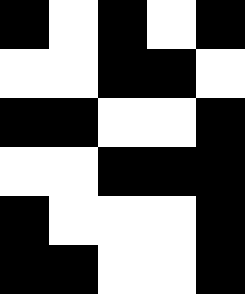[["black", "white", "black", "white", "black"], ["white", "white", "black", "black", "white"], ["black", "black", "white", "white", "black"], ["white", "white", "black", "black", "black"], ["black", "white", "white", "white", "black"], ["black", "black", "white", "white", "black"]]